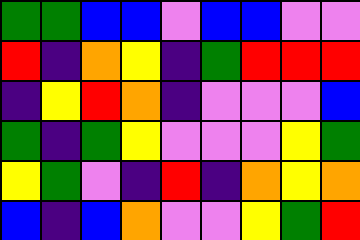[["green", "green", "blue", "blue", "violet", "blue", "blue", "violet", "violet"], ["red", "indigo", "orange", "yellow", "indigo", "green", "red", "red", "red"], ["indigo", "yellow", "red", "orange", "indigo", "violet", "violet", "violet", "blue"], ["green", "indigo", "green", "yellow", "violet", "violet", "violet", "yellow", "green"], ["yellow", "green", "violet", "indigo", "red", "indigo", "orange", "yellow", "orange"], ["blue", "indigo", "blue", "orange", "violet", "violet", "yellow", "green", "red"]]